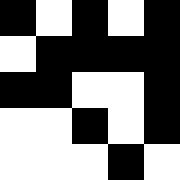[["black", "white", "black", "white", "black"], ["white", "black", "black", "black", "black"], ["black", "black", "white", "white", "black"], ["white", "white", "black", "white", "black"], ["white", "white", "white", "black", "white"]]